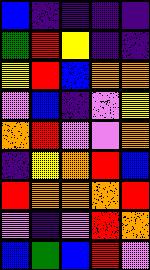[["blue", "indigo", "indigo", "indigo", "indigo"], ["green", "red", "yellow", "indigo", "indigo"], ["yellow", "red", "blue", "orange", "orange"], ["violet", "blue", "indigo", "violet", "yellow"], ["orange", "red", "violet", "violet", "orange"], ["indigo", "yellow", "orange", "red", "blue"], ["red", "orange", "orange", "orange", "red"], ["violet", "indigo", "violet", "red", "orange"], ["blue", "green", "blue", "red", "violet"]]